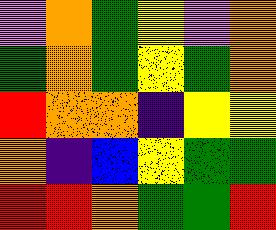[["violet", "orange", "green", "yellow", "violet", "orange"], ["green", "orange", "green", "yellow", "green", "orange"], ["red", "orange", "orange", "indigo", "yellow", "yellow"], ["orange", "indigo", "blue", "yellow", "green", "green"], ["red", "red", "orange", "green", "green", "red"]]